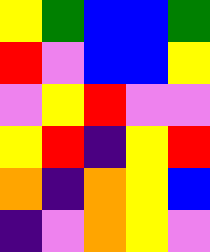[["yellow", "green", "blue", "blue", "green"], ["red", "violet", "blue", "blue", "yellow"], ["violet", "yellow", "red", "violet", "violet"], ["yellow", "red", "indigo", "yellow", "red"], ["orange", "indigo", "orange", "yellow", "blue"], ["indigo", "violet", "orange", "yellow", "violet"]]